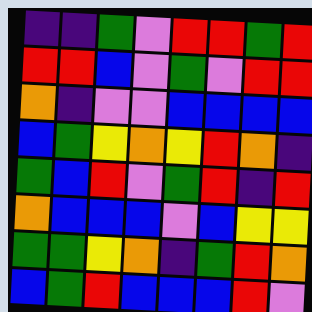[["indigo", "indigo", "green", "violet", "red", "red", "green", "red"], ["red", "red", "blue", "violet", "green", "violet", "red", "red"], ["orange", "indigo", "violet", "violet", "blue", "blue", "blue", "blue"], ["blue", "green", "yellow", "orange", "yellow", "red", "orange", "indigo"], ["green", "blue", "red", "violet", "green", "red", "indigo", "red"], ["orange", "blue", "blue", "blue", "violet", "blue", "yellow", "yellow"], ["green", "green", "yellow", "orange", "indigo", "green", "red", "orange"], ["blue", "green", "red", "blue", "blue", "blue", "red", "violet"]]